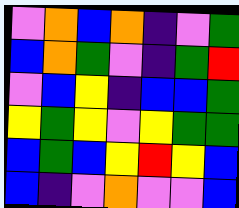[["violet", "orange", "blue", "orange", "indigo", "violet", "green"], ["blue", "orange", "green", "violet", "indigo", "green", "red"], ["violet", "blue", "yellow", "indigo", "blue", "blue", "green"], ["yellow", "green", "yellow", "violet", "yellow", "green", "green"], ["blue", "green", "blue", "yellow", "red", "yellow", "blue"], ["blue", "indigo", "violet", "orange", "violet", "violet", "blue"]]